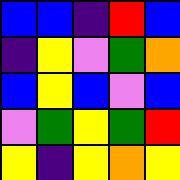[["blue", "blue", "indigo", "red", "blue"], ["indigo", "yellow", "violet", "green", "orange"], ["blue", "yellow", "blue", "violet", "blue"], ["violet", "green", "yellow", "green", "red"], ["yellow", "indigo", "yellow", "orange", "yellow"]]